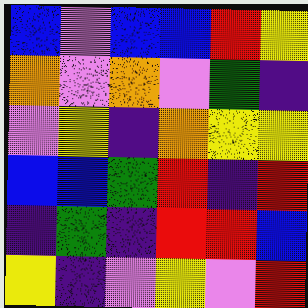[["blue", "violet", "blue", "blue", "red", "yellow"], ["orange", "violet", "orange", "violet", "green", "indigo"], ["violet", "yellow", "indigo", "orange", "yellow", "yellow"], ["blue", "blue", "green", "red", "indigo", "red"], ["indigo", "green", "indigo", "red", "red", "blue"], ["yellow", "indigo", "violet", "yellow", "violet", "red"]]